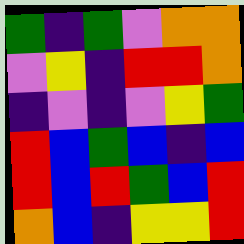[["green", "indigo", "green", "violet", "orange", "orange"], ["violet", "yellow", "indigo", "red", "red", "orange"], ["indigo", "violet", "indigo", "violet", "yellow", "green"], ["red", "blue", "green", "blue", "indigo", "blue"], ["red", "blue", "red", "green", "blue", "red"], ["orange", "blue", "indigo", "yellow", "yellow", "red"]]